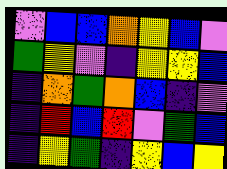[["violet", "blue", "blue", "orange", "yellow", "blue", "violet"], ["green", "yellow", "violet", "indigo", "yellow", "yellow", "blue"], ["indigo", "orange", "green", "orange", "blue", "indigo", "violet"], ["indigo", "red", "blue", "red", "violet", "green", "blue"], ["indigo", "yellow", "green", "indigo", "yellow", "blue", "yellow"]]